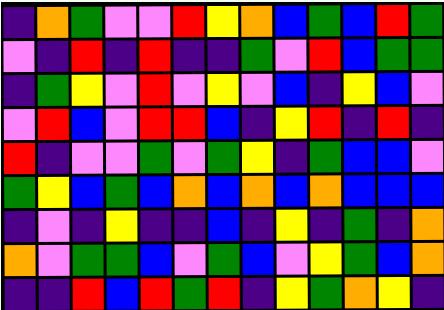[["indigo", "orange", "green", "violet", "violet", "red", "yellow", "orange", "blue", "green", "blue", "red", "green"], ["violet", "indigo", "red", "indigo", "red", "indigo", "indigo", "green", "violet", "red", "blue", "green", "green"], ["indigo", "green", "yellow", "violet", "red", "violet", "yellow", "violet", "blue", "indigo", "yellow", "blue", "violet"], ["violet", "red", "blue", "violet", "red", "red", "blue", "indigo", "yellow", "red", "indigo", "red", "indigo"], ["red", "indigo", "violet", "violet", "green", "violet", "green", "yellow", "indigo", "green", "blue", "blue", "violet"], ["green", "yellow", "blue", "green", "blue", "orange", "blue", "orange", "blue", "orange", "blue", "blue", "blue"], ["indigo", "violet", "indigo", "yellow", "indigo", "indigo", "blue", "indigo", "yellow", "indigo", "green", "indigo", "orange"], ["orange", "violet", "green", "green", "blue", "violet", "green", "blue", "violet", "yellow", "green", "blue", "orange"], ["indigo", "indigo", "red", "blue", "red", "green", "red", "indigo", "yellow", "green", "orange", "yellow", "indigo"]]